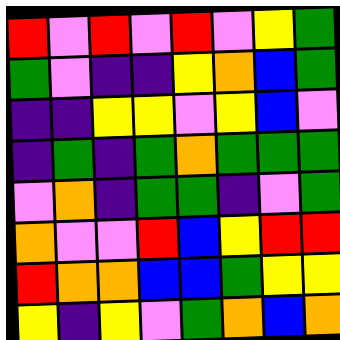[["red", "violet", "red", "violet", "red", "violet", "yellow", "green"], ["green", "violet", "indigo", "indigo", "yellow", "orange", "blue", "green"], ["indigo", "indigo", "yellow", "yellow", "violet", "yellow", "blue", "violet"], ["indigo", "green", "indigo", "green", "orange", "green", "green", "green"], ["violet", "orange", "indigo", "green", "green", "indigo", "violet", "green"], ["orange", "violet", "violet", "red", "blue", "yellow", "red", "red"], ["red", "orange", "orange", "blue", "blue", "green", "yellow", "yellow"], ["yellow", "indigo", "yellow", "violet", "green", "orange", "blue", "orange"]]